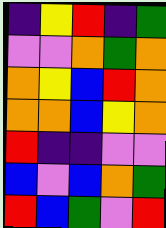[["indigo", "yellow", "red", "indigo", "green"], ["violet", "violet", "orange", "green", "orange"], ["orange", "yellow", "blue", "red", "orange"], ["orange", "orange", "blue", "yellow", "orange"], ["red", "indigo", "indigo", "violet", "violet"], ["blue", "violet", "blue", "orange", "green"], ["red", "blue", "green", "violet", "red"]]